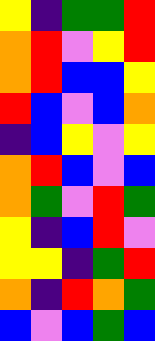[["yellow", "indigo", "green", "green", "red"], ["orange", "red", "violet", "yellow", "red"], ["orange", "red", "blue", "blue", "yellow"], ["red", "blue", "violet", "blue", "orange"], ["indigo", "blue", "yellow", "violet", "yellow"], ["orange", "red", "blue", "violet", "blue"], ["orange", "green", "violet", "red", "green"], ["yellow", "indigo", "blue", "red", "violet"], ["yellow", "yellow", "indigo", "green", "red"], ["orange", "indigo", "red", "orange", "green"], ["blue", "violet", "blue", "green", "blue"]]